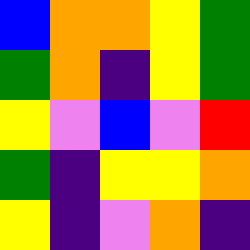[["blue", "orange", "orange", "yellow", "green"], ["green", "orange", "indigo", "yellow", "green"], ["yellow", "violet", "blue", "violet", "red"], ["green", "indigo", "yellow", "yellow", "orange"], ["yellow", "indigo", "violet", "orange", "indigo"]]